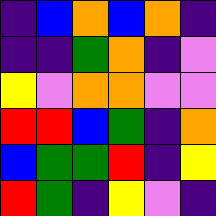[["indigo", "blue", "orange", "blue", "orange", "indigo"], ["indigo", "indigo", "green", "orange", "indigo", "violet"], ["yellow", "violet", "orange", "orange", "violet", "violet"], ["red", "red", "blue", "green", "indigo", "orange"], ["blue", "green", "green", "red", "indigo", "yellow"], ["red", "green", "indigo", "yellow", "violet", "indigo"]]